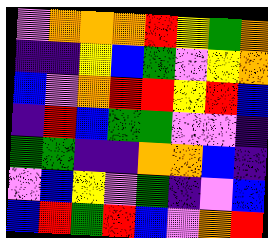[["violet", "orange", "orange", "orange", "red", "yellow", "green", "orange"], ["indigo", "indigo", "yellow", "blue", "green", "violet", "yellow", "orange"], ["blue", "violet", "orange", "red", "red", "yellow", "red", "blue"], ["indigo", "red", "blue", "green", "green", "violet", "violet", "indigo"], ["green", "green", "indigo", "indigo", "orange", "orange", "blue", "indigo"], ["violet", "blue", "yellow", "violet", "green", "indigo", "violet", "blue"], ["blue", "red", "green", "red", "blue", "violet", "orange", "red"]]